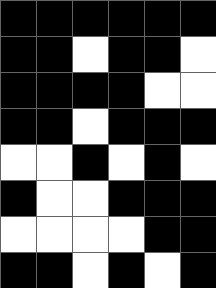[["black", "black", "black", "black", "black", "black"], ["black", "black", "white", "black", "black", "white"], ["black", "black", "black", "black", "white", "white"], ["black", "black", "white", "black", "black", "black"], ["white", "white", "black", "white", "black", "white"], ["black", "white", "white", "black", "black", "black"], ["white", "white", "white", "white", "black", "black"], ["black", "black", "white", "black", "white", "black"]]